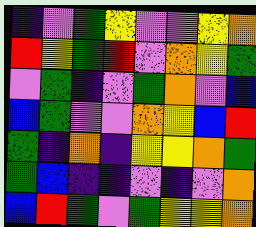[["indigo", "violet", "green", "yellow", "violet", "violet", "yellow", "orange"], ["red", "yellow", "green", "red", "violet", "orange", "yellow", "green"], ["violet", "green", "indigo", "violet", "green", "orange", "violet", "blue"], ["blue", "green", "violet", "violet", "orange", "yellow", "blue", "red"], ["green", "indigo", "orange", "indigo", "yellow", "yellow", "orange", "green"], ["green", "blue", "indigo", "indigo", "violet", "indigo", "violet", "orange"], ["blue", "red", "green", "violet", "green", "yellow", "yellow", "orange"]]